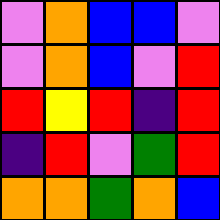[["violet", "orange", "blue", "blue", "violet"], ["violet", "orange", "blue", "violet", "red"], ["red", "yellow", "red", "indigo", "red"], ["indigo", "red", "violet", "green", "red"], ["orange", "orange", "green", "orange", "blue"]]